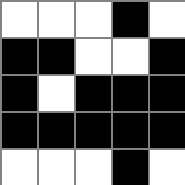[["white", "white", "white", "black", "white"], ["black", "black", "white", "white", "black"], ["black", "white", "black", "black", "black"], ["black", "black", "black", "black", "black"], ["white", "white", "white", "black", "white"]]